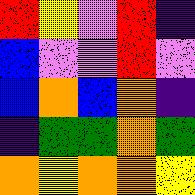[["red", "yellow", "violet", "red", "indigo"], ["blue", "violet", "violet", "red", "violet"], ["blue", "orange", "blue", "orange", "indigo"], ["indigo", "green", "green", "orange", "green"], ["orange", "yellow", "orange", "orange", "yellow"]]